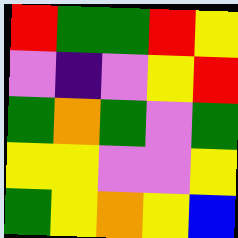[["red", "green", "green", "red", "yellow"], ["violet", "indigo", "violet", "yellow", "red"], ["green", "orange", "green", "violet", "green"], ["yellow", "yellow", "violet", "violet", "yellow"], ["green", "yellow", "orange", "yellow", "blue"]]